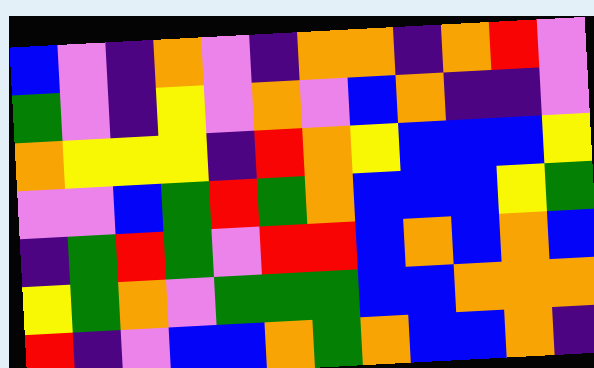[["blue", "violet", "indigo", "orange", "violet", "indigo", "orange", "orange", "indigo", "orange", "red", "violet"], ["green", "violet", "indigo", "yellow", "violet", "orange", "violet", "blue", "orange", "indigo", "indigo", "violet"], ["orange", "yellow", "yellow", "yellow", "indigo", "red", "orange", "yellow", "blue", "blue", "blue", "yellow"], ["violet", "violet", "blue", "green", "red", "green", "orange", "blue", "blue", "blue", "yellow", "green"], ["indigo", "green", "red", "green", "violet", "red", "red", "blue", "orange", "blue", "orange", "blue"], ["yellow", "green", "orange", "violet", "green", "green", "green", "blue", "blue", "orange", "orange", "orange"], ["red", "indigo", "violet", "blue", "blue", "orange", "green", "orange", "blue", "blue", "orange", "indigo"]]